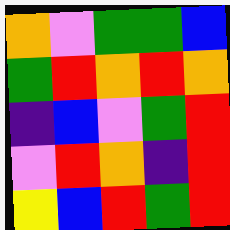[["orange", "violet", "green", "green", "blue"], ["green", "red", "orange", "red", "orange"], ["indigo", "blue", "violet", "green", "red"], ["violet", "red", "orange", "indigo", "red"], ["yellow", "blue", "red", "green", "red"]]